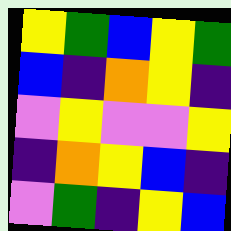[["yellow", "green", "blue", "yellow", "green"], ["blue", "indigo", "orange", "yellow", "indigo"], ["violet", "yellow", "violet", "violet", "yellow"], ["indigo", "orange", "yellow", "blue", "indigo"], ["violet", "green", "indigo", "yellow", "blue"]]